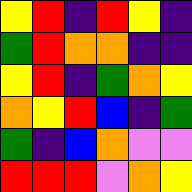[["yellow", "red", "indigo", "red", "yellow", "indigo"], ["green", "red", "orange", "orange", "indigo", "indigo"], ["yellow", "red", "indigo", "green", "orange", "yellow"], ["orange", "yellow", "red", "blue", "indigo", "green"], ["green", "indigo", "blue", "orange", "violet", "violet"], ["red", "red", "red", "violet", "orange", "yellow"]]